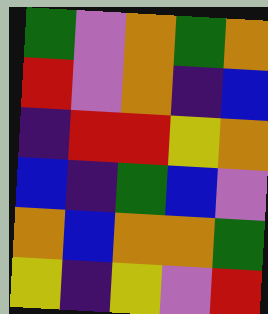[["green", "violet", "orange", "green", "orange"], ["red", "violet", "orange", "indigo", "blue"], ["indigo", "red", "red", "yellow", "orange"], ["blue", "indigo", "green", "blue", "violet"], ["orange", "blue", "orange", "orange", "green"], ["yellow", "indigo", "yellow", "violet", "red"]]